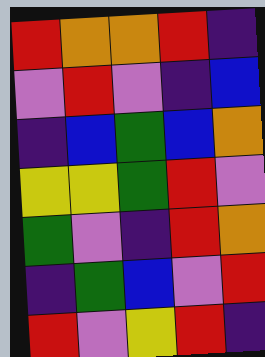[["red", "orange", "orange", "red", "indigo"], ["violet", "red", "violet", "indigo", "blue"], ["indigo", "blue", "green", "blue", "orange"], ["yellow", "yellow", "green", "red", "violet"], ["green", "violet", "indigo", "red", "orange"], ["indigo", "green", "blue", "violet", "red"], ["red", "violet", "yellow", "red", "indigo"]]